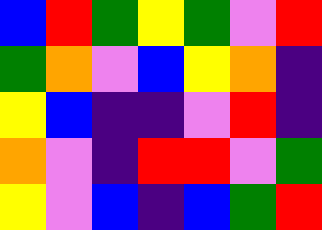[["blue", "red", "green", "yellow", "green", "violet", "red"], ["green", "orange", "violet", "blue", "yellow", "orange", "indigo"], ["yellow", "blue", "indigo", "indigo", "violet", "red", "indigo"], ["orange", "violet", "indigo", "red", "red", "violet", "green"], ["yellow", "violet", "blue", "indigo", "blue", "green", "red"]]